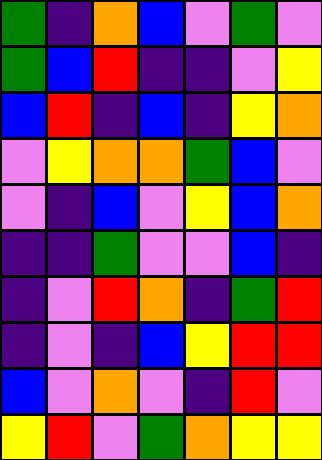[["green", "indigo", "orange", "blue", "violet", "green", "violet"], ["green", "blue", "red", "indigo", "indigo", "violet", "yellow"], ["blue", "red", "indigo", "blue", "indigo", "yellow", "orange"], ["violet", "yellow", "orange", "orange", "green", "blue", "violet"], ["violet", "indigo", "blue", "violet", "yellow", "blue", "orange"], ["indigo", "indigo", "green", "violet", "violet", "blue", "indigo"], ["indigo", "violet", "red", "orange", "indigo", "green", "red"], ["indigo", "violet", "indigo", "blue", "yellow", "red", "red"], ["blue", "violet", "orange", "violet", "indigo", "red", "violet"], ["yellow", "red", "violet", "green", "orange", "yellow", "yellow"]]